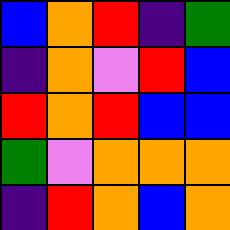[["blue", "orange", "red", "indigo", "green"], ["indigo", "orange", "violet", "red", "blue"], ["red", "orange", "red", "blue", "blue"], ["green", "violet", "orange", "orange", "orange"], ["indigo", "red", "orange", "blue", "orange"]]